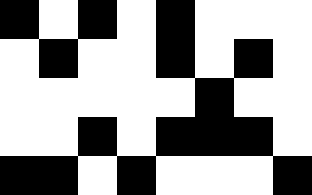[["black", "white", "black", "white", "black", "white", "white", "white"], ["white", "black", "white", "white", "black", "white", "black", "white"], ["white", "white", "white", "white", "white", "black", "white", "white"], ["white", "white", "black", "white", "black", "black", "black", "white"], ["black", "black", "white", "black", "white", "white", "white", "black"]]